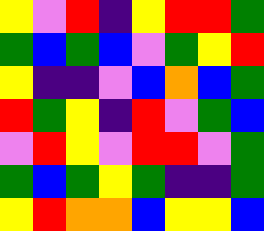[["yellow", "violet", "red", "indigo", "yellow", "red", "red", "green"], ["green", "blue", "green", "blue", "violet", "green", "yellow", "red"], ["yellow", "indigo", "indigo", "violet", "blue", "orange", "blue", "green"], ["red", "green", "yellow", "indigo", "red", "violet", "green", "blue"], ["violet", "red", "yellow", "violet", "red", "red", "violet", "green"], ["green", "blue", "green", "yellow", "green", "indigo", "indigo", "green"], ["yellow", "red", "orange", "orange", "blue", "yellow", "yellow", "blue"]]